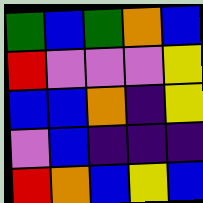[["green", "blue", "green", "orange", "blue"], ["red", "violet", "violet", "violet", "yellow"], ["blue", "blue", "orange", "indigo", "yellow"], ["violet", "blue", "indigo", "indigo", "indigo"], ["red", "orange", "blue", "yellow", "blue"]]